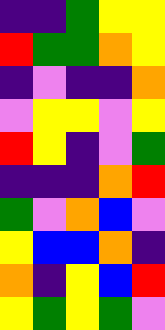[["indigo", "indigo", "green", "yellow", "yellow"], ["red", "green", "green", "orange", "yellow"], ["indigo", "violet", "indigo", "indigo", "orange"], ["violet", "yellow", "yellow", "violet", "yellow"], ["red", "yellow", "indigo", "violet", "green"], ["indigo", "indigo", "indigo", "orange", "red"], ["green", "violet", "orange", "blue", "violet"], ["yellow", "blue", "blue", "orange", "indigo"], ["orange", "indigo", "yellow", "blue", "red"], ["yellow", "green", "yellow", "green", "violet"]]